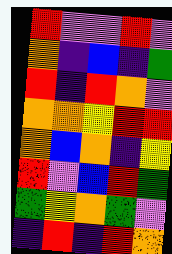[["red", "violet", "violet", "red", "violet"], ["orange", "indigo", "blue", "indigo", "green"], ["red", "indigo", "red", "orange", "violet"], ["orange", "orange", "yellow", "red", "red"], ["orange", "blue", "orange", "indigo", "yellow"], ["red", "violet", "blue", "red", "green"], ["green", "yellow", "orange", "green", "violet"], ["indigo", "red", "indigo", "red", "orange"]]